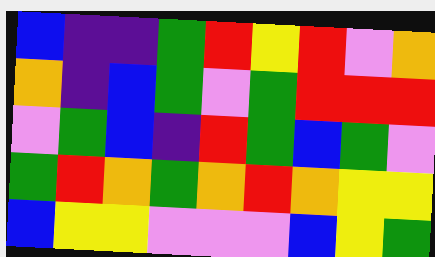[["blue", "indigo", "indigo", "green", "red", "yellow", "red", "violet", "orange"], ["orange", "indigo", "blue", "green", "violet", "green", "red", "red", "red"], ["violet", "green", "blue", "indigo", "red", "green", "blue", "green", "violet"], ["green", "red", "orange", "green", "orange", "red", "orange", "yellow", "yellow"], ["blue", "yellow", "yellow", "violet", "violet", "violet", "blue", "yellow", "green"]]